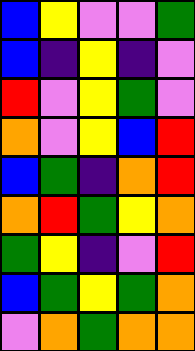[["blue", "yellow", "violet", "violet", "green"], ["blue", "indigo", "yellow", "indigo", "violet"], ["red", "violet", "yellow", "green", "violet"], ["orange", "violet", "yellow", "blue", "red"], ["blue", "green", "indigo", "orange", "red"], ["orange", "red", "green", "yellow", "orange"], ["green", "yellow", "indigo", "violet", "red"], ["blue", "green", "yellow", "green", "orange"], ["violet", "orange", "green", "orange", "orange"]]